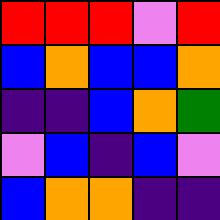[["red", "red", "red", "violet", "red"], ["blue", "orange", "blue", "blue", "orange"], ["indigo", "indigo", "blue", "orange", "green"], ["violet", "blue", "indigo", "blue", "violet"], ["blue", "orange", "orange", "indigo", "indigo"]]